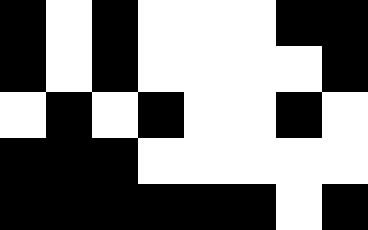[["black", "white", "black", "white", "white", "white", "black", "black"], ["black", "white", "black", "white", "white", "white", "white", "black"], ["white", "black", "white", "black", "white", "white", "black", "white"], ["black", "black", "black", "white", "white", "white", "white", "white"], ["black", "black", "black", "black", "black", "black", "white", "black"]]